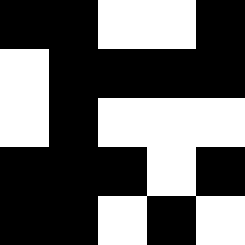[["black", "black", "white", "white", "black"], ["white", "black", "black", "black", "black"], ["white", "black", "white", "white", "white"], ["black", "black", "black", "white", "black"], ["black", "black", "white", "black", "white"]]